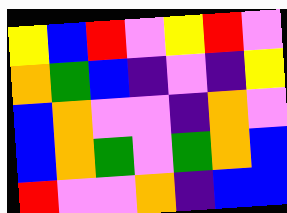[["yellow", "blue", "red", "violet", "yellow", "red", "violet"], ["orange", "green", "blue", "indigo", "violet", "indigo", "yellow"], ["blue", "orange", "violet", "violet", "indigo", "orange", "violet"], ["blue", "orange", "green", "violet", "green", "orange", "blue"], ["red", "violet", "violet", "orange", "indigo", "blue", "blue"]]